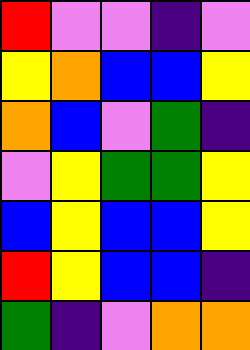[["red", "violet", "violet", "indigo", "violet"], ["yellow", "orange", "blue", "blue", "yellow"], ["orange", "blue", "violet", "green", "indigo"], ["violet", "yellow", "green", "green", "yellow"], ["blue", "yellow", "blue", "blue", "yellow"], ["red", "yellow", "blue", "blue", "indigo"], ["green", "indigo", "violet", "orange", "orange"]]